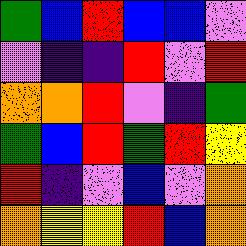[["green", "blue", "red", "blue", "blue", "violet"], ["violet", "indigo", "indigo", "red", "violet", "red"], ["orange", "orange", "red", "violet", "indigo", "green"], ["green", "blue", "red", "green", "red", "yellow"], ["red", "indigo", "violet", "blue", "violet", "orange"], ["orange", "yellow", "yellow", "red", "blue", "orange"]]